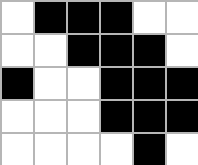[["white", "black", "black", "black", "white", "white"], ["white", "white", "black", "black", "black", "white"], ["black", "white", "white", "black", "black", "black"], ["white", "white", "white", "black", "black", "black"], ["white", "white", "white", "white", "black", "white"]]